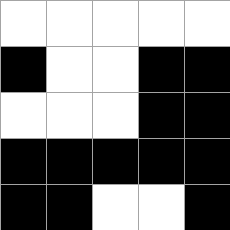[["white", "white", "white", "white", "white"], ["black", "white", "white", "black", "black"], ["white", "white", "white", "black", "black"], ["black", "black", "black", "black", "black"], ["black", "black", "white", "white", "black"]]